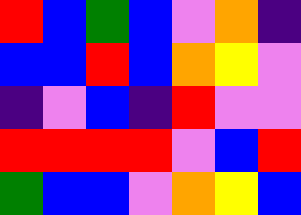[["red", "blue", "green", "blue", "violet", "orange", "indigo"], ["blue", "blue", "red", "blue", "orange", "yellow", "violet"], ["indigo", "violet", "blue", "indigo", "red", "violet", "violet"], ["red", "red", "red", "red", "violet", "blue", "red"], ["green", "blue", "blue", "violet", "orange", "yellow", "blue"]]